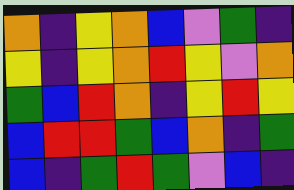[["orange", "indigo", "yellow", "orange", "blue", "violet", "green", "indigo"], ["yellow", "indigo", "yellow", "orange", "red", "yellow", "violet", "orange"], ["green", "blue", "red", "orange", "indigo", "yellow", "red", "yellow"], ["blue", "red", "red", "green", "blue", "orange", "indigo", "green"], ["blue", "indigo", "green", "red", "green", "violet", "blue", "indigo"]]